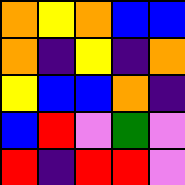[["orange", "yellow", "orange", "blue", "blue"], ["orange", "indigo", "yellow", "indigo", "orange"], ["yellow", "blue", "blue", "orange", "indigo"], ["blue", "red", "violet", "green", "violet"], ["red", "indigo", "red", "red", "violet"]]